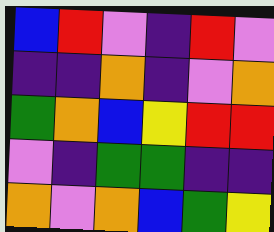[["blue", "red", "violet", "indigo", "red", "violet"], ["indigo", "indigo", "orange", "indigo", "violet", "orange"], ["green", "orange", "blue", "yellow", "red", "red"], ["violet", "indigo", "green", "green", "indigo", "indigo"], ["orange", "violet", "orange", "blue", "green", "yellow"]]